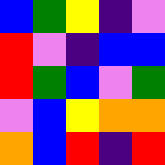[["blue", "green", "yellow", "indigo", "violet"], ["red", "violet", "indigo", "blue", "blue"], ["red", "green", "blue", "violet", "green"], ["violet", "blue", "yellow", "orange", "orange"], ["orange", "blue", "red", "indigo", "red"]]